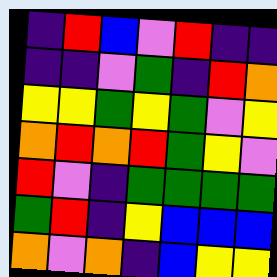[["indigo", "red", "blue", "violet", "red", "indigo", "indigo"], ["indigo", "indigo", "violet", "green", "indigo", "red", "orange"], ["yellow", "yellow", "green", "yellow", "green", "violet", "yellow"], ["orange", "red", "orange", "red", "green", "yellow", "violet"], ["red", "violet", "indigo", "green", "green", "green", "green"], ["green", "red", "indigo", "yellow", "blue", "blue", "blue"], ["orange", "violet", "orange", "indigo", "blue", "yellow", "yellow"]]